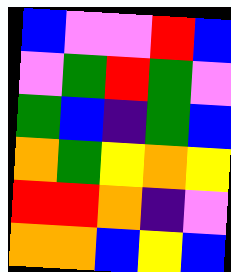[["blue", "violet", "violet", "red", "blue"], ["violet", "green", "red", "green", "violet"], ["green", "blue", "indigo", "green", "blue"], ["orange", "green", "yellow", "orange", "yellow"], ["red", "red", "orange", "indigo", "violet"], ["orange", "orange", "blue", "yellow", "blue"]]